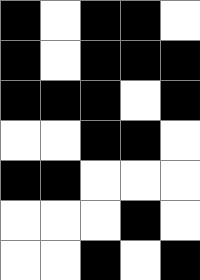[["black", "white", "black", "black", "white"], ["black", "white", "black", "black", "black"], ["black", "black", "black", "white", "black"], ["white", "white", "black", "black", "white"], ["black", "black", "white", "white", "white"], ["white", "white", "white", "black", "white"], ["white", "white", "black", "white", "black"]]